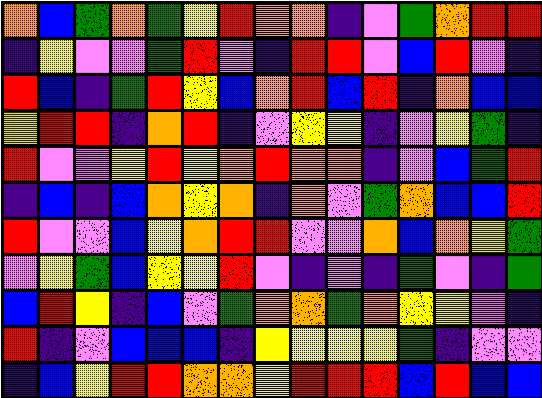[["orange", "blue", "green", "orange", "green", "yellow", "red", "orange", "orange", "indigo", "violet", "green", "orange", "red", "red"], ["indigo", "yellow", "violet", "violet", "green", "red", "violet", "indigo", "red", "red", "violet", "blue", "red", "violet", "indigo"], ["red", "blue", "indigo", "green", "red", "yellow", "blue", "orange", "red", "blue", "red", "indigo", "orange", "blue", "blue"], ["yellow", "red", "red", "indigo", "orange", "red", "indigo", "violet", "yellow", "yellow", "indigo", "violet", "yellow", "green", "indigo"], ["red", "violet", "violet", "yellow", "red", "yellow", "orange", "red", "orange", "orange", "indigo", "violet", "blue", "green", "red"], ["indigo", "blue", "indigo", "blue", "orange", "yellow", "orange", "indigo", "orange", "violet", "green", "orange", "blue", "blue", "red"], ["red", "violet", "violet", "blue", "yellow", "orange", "red", "red", "violet", "violet", "orange", "blue", "orange", "yellow", "green"], ["violet", "yellow", "green", "blue", "yellow", "yellow", "red", "violet", "indigo", "violet", "indigo", "green", "violet", "indigo", "green"], ["blue", "red", "yellow", "indigo", "blue", "violet", "green", "orange", "orange", "green", "orange", "yellow", "yellow", "violet", "indigo"], ["red", "indigo", "violet", "blue", "blue", "blue", "indigo", "yellow", "yellow", "yellow", "yellow", "green", "indigo", "violet", "violet"], ["indigo", "blue", "yellow", "red", "red", "orange", "orange", "yellow", "red", "red", "red", "blue", "red", "blue", "blue"]]